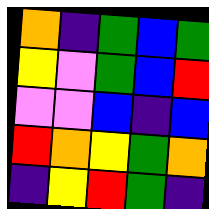[["orange", "indigo", "green", "blue", "green"], ["yellow", "violet", "green", "blue", "red"], ["violet", "violet", "blue", "indigo", "blue"], ["red", "orange", "yellow", "green", "orange"], ["indigo", "yellow", "red", "green", "indigo"]]